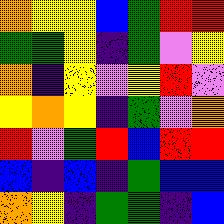[["orange", "yellow", "yellow", "blue", "green", "red", "red"], ["green", "green", "yellow", "indigo", "green", "violet", "yellow"], ["orange", "indigo", "yellow", "violet", "yellow", "red", "violet"], ["yellow", "orange", "yellow", "indigo", "green", "violet", "orange"], ["red", "violet", "green", "red", "blue", "red", "red"], ["blue", "indigo", "blue", "indigo", "green", "blue", "blue"], ["orange", "yellow", "indigo", "green", "green", "indigo", "blue"]]